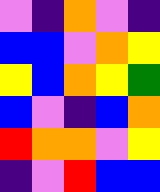[["violet", "indigo", "orange", "violet", "indigo"], ["blue", "blue", "violet", "orange", "yellow"], ["yellow", "blue", "orange", "yellow", "green"], ["blue", "violet", "indigo", "blue", "orange"], ["red", "orange", "orange", "violet", "yellow"], ["indigo", "violet", "red", "blue", "blue"]]